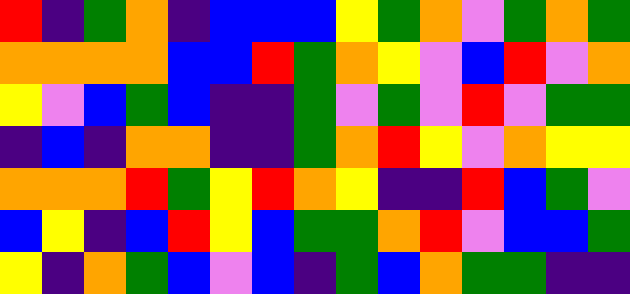[["red", "indigo", "green", "orange", "indigo", "blue", "blue", "blue", "yellow", "green", "orange", "violet", "green", "orange", "green"], ["orange", "orange", "orange", "orange", "blue", "blue", "red", "green", "orange", "yellow", "violet", "blue", "red", "violet", "orange"], ["yellow", "violet", "blue", "green", "blue", "indigo", "indigo", "green", "violet", "green", "violet", "red", "violet", "green", "green"], ["indigo", "blue", "indigo", "orange", "orange", "indigo", "indigo", "green", "orange", "red", "yellow", "violet", "orange", "yellow", "yellow"], ["orange", "orange", "orange", "red", "green", "yellow", "red", "orange", "yellow", "indigo", "indigo", "red", "blue", "green", "violet"], ["blue", "yellow", "indigo", "blue", "red", "yellow", "blue", "green", "green", "orange", "red", "violet", "blue", "blue", "green"], ["yellow", "indigo", "orange", "green", "blue", "violet", "blue", "indigo", "green", "blue", "orange", "green", "green", "indigo", "indigo"]]